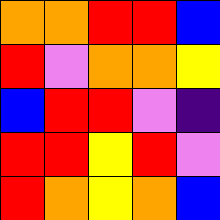[["orange", "orange", "red", "red", "blue"], ["red", "violet", "orange", "orange", "yellow"], ["blue", "red", "red", "violet", "indigo"], ["red", "red", "yellow", "red", "violet"], ["red", "orange", "yellow", "orange", "blue"]]